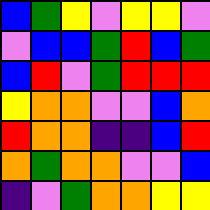[["blue", "green", "yellow", "violet", "yellow", "yellow", "violet"], ["violet", "blue", "blue", "green", "red", "blue", "green"], ["blue", "red", "violet", "green", "red", "red", "red"], ["yellow", "orange", "orange", "violet", "violet", "blue", "orange"], ["red", "orange", "orange", "indigo", "indigo", "blue", "red"], ["orange", "green", "orange", "orange", "violet", "violet", "blue"], ["indigo", "violet", "green", "orange", "orange", "yellow", "yellow"]]